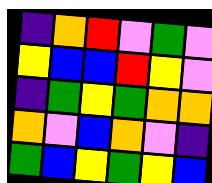[["indigo", "orange", "red", "violet", "green", "violet"], ["yellow", "blue", "blue", "red", "yellow", "violet"], ["indigo", "green", "yellow", "green", "orange", "orange"], ["orange", "violet", "blue", "orange", "violet", "indigo"], ["green", "blue", "yellow", "green", "yellow", "blue"]]